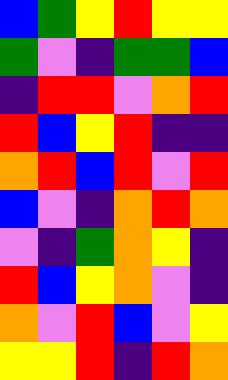[["blue", "green", "yellow", "red", "yellow", "yellow"], ["green", "violet", "indigo", "green", "green", "blue"], ["indigo", "red", "red", "violet", "orange", "red"], ["red", "blue", "yellow", "red", "indigo", "indigo"], ["orange", "red", "blue", "red", "violet", "red"], ["blue", "violet", "indigo", "orange", "red", "orange"], ["violet", "indigo", "green", "orange", "yellow", "indigo"], ["red", "blue", "yellow", "orange", "violet", "indigo"], ["orange", "violet", "red", "blue", "violet", "yellow"], ["yellow", "yellow", "red", "indigo", "red", "orange"]]